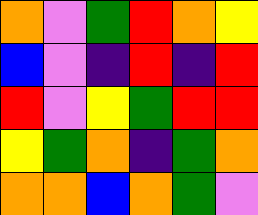[["orange", "violet", "green", "red", "orange", "yellow"], ["blue", "violet", "indigo", "red", "indigo", "red"], ["red", "violet", "yellow", "green", "red", "red"], ["yellow", "green", "orange", "indigo", "green", "orange"], ["orange", "orange", "blue", "orange", "green", "violet"]]